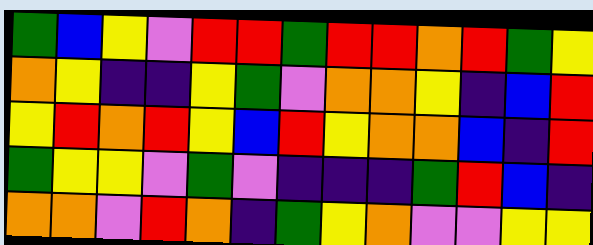[["green", "blue", "yellow", "violet", "red", "red", "green", "red", "red", "orange", "red", "green", "yellow"], ["orange", "yellow", "indigo", "indigo", "yellow", "green", "violet", "orange", "orange", "yellow", "indigo", "blue", "red"], ["yellow", "red", "orange", "red", "yellow", "blue", "red", "yellow", "orange", "orange", "blue", "indigo", "red"], ["green", "yellow", "yellow", "violet", "green", "violet", "indigo", "indigo", "indigo", "green", "red", "blue", "indigo"], ["orange", "orange", "violet", "red", "orange", "indigo", "green", "yellow", "orange", "violet", "violet", "yellow", "yellow"]]